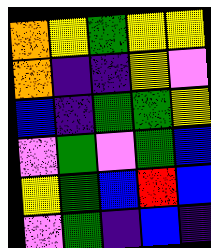[["orange", "yellow", "green", "yellow", "yellow"], ["orange", "indigo", "indigo", "yellow", "violet"], ["blue", "indigo", "green", "green", "yellow"], ["violet", "green", "violet", "green", "blue"], ["yellow", "green", "blue", "red", "blue"], ["violet", "green", "indigo", "blue", "indigo"]]